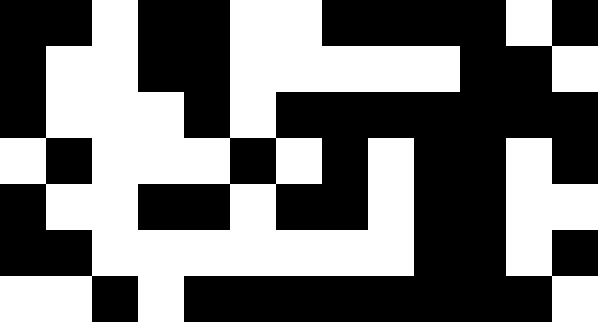[["black", "black", "white", "black", "black", "white", "white", "black", "black", "black", "black", "white", "black"], ["black", "white", "white", "black", "black", "white", "white", "white", "white", "white", "black", "black", "white"], ["black", "white", "white", "white", "black", "white", "black", "black", "black", "black", "black", "black", "black"], ["white", "black", "white", "white", "white", "black", "white", "black", "white", "black", "black", "white", "black"], ["black", "white", "white", "black", "black", "white", "black", "black", "white", "black", "black", "white", "white"], ["black", "black", "white", "white", "white", "white", "white", "white", "white", "black", "black", "white", "black"], ["white", "white", "black", "white", "black", "black", "black", "black", "black", "black", "black", "black", "white"]]